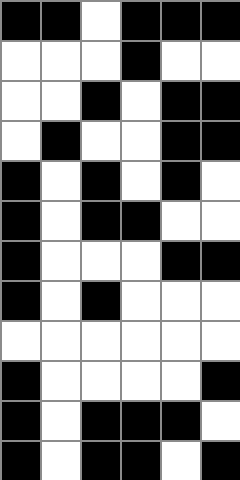[["black", "black", "white", "black", "black", "black"], ["white", "white", "white", "black", "white", "white"], ["white", "white", "black", "white", "black", "black"], ["white", "black", "white", "white", "black", "black"], ["black", "white", "black", "white", "black", "white"], ["black", "white", "black", "black", "white", "white"], ["black", "white", "white", "white", "black", "black"], ["black", "white", "black", "white", "white", "white"], ["white", "white", "white", "white", "white", "white"], ["black", "white", "white", "white", "white", "black"], ["black", "white", "black", "black", "black", "white"], ["black", "white", "black", "black", "white", "black"]]